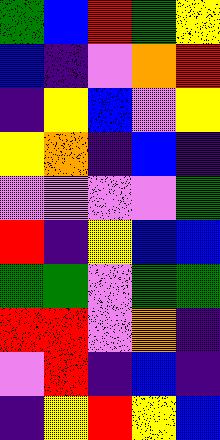[["green", "blue", "red", "green", "yellow"], ["blue", "indigo", "violet", "orange", "red"], ["indigo", "yellow", "blue", "violet", "yellow"], ["yellow", "orange", "indigo", "blue", "indigo"], ["violet", "violet", "violet", "violet", "green"], ["red", "indigo", "yellow", "blue", "blue"], ["green", "green", "violet", "green", "green"], ["red", "red", "violet", "orange", "indigo"], ["violet", "red", "indigo", "blue", "indigo"], ["indigo", "yellow", "red", "yellow", "blue"]]